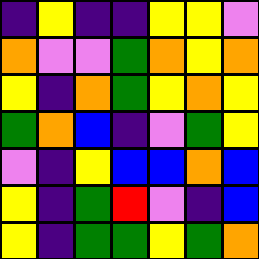[["indigo", "yellow", "indigo", "indigo", "yellow", "yellow", "violet"], ["orange", "violet", "violet", "green", "orange", "yellow", "orange"], ["yellow", "indigo", "orange", "green", "yellow", "orange", "yellow"], ["green", "orange", "blue", "indigo", "violet", "green", "yellow"], ["violet", "indigo", "yellow", "blue", "blue", "orange", "blue"], ["yellow", "indigo", "green", "red", "violet", "indigo", "blue"], ["yellow", "indigo", "green", "green", "yellow", "green", "orange"]]